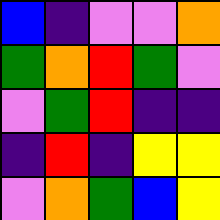[["blue", "indigo", "violet", "violet", "orange"], ["green", "orange", "red", "green", "violet"], ["violet", "green", "red", "indigo", "indigo"], ["indigo", "red", "indigo", "yellow", "yellow"], ["violet", "orange", "green", "blue", "yellow"]]